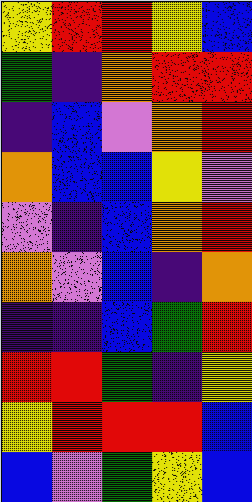[["yellow", "red", "red", "yellow", "blue"], ["green", "indigo", "orange", "red", "red"], ["indigo", "blue", "violet", "orange", "red"], ["orange", "blue", "blue", "yellow", "violet"], ["violet", "indigo", "blue", "orange", "red"], ["orange", "violet", "blue", "indigo", "orange"], ["indigo", "indigo", "blue", "green", "red"], ["red", "red", "green", "indigo", "yellow"], ["yellow", "red", "red", "red", "blue"], ["blue", "violet", "green", "yellow", "blue"]]